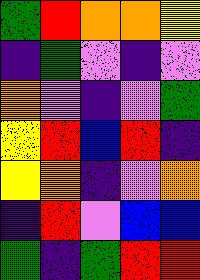[["green", "red", "orange", "orange", "yellow"], ["indigo", "green", "violet", "indigo", "violet"], ["orange", "violet", "indigo", "violet", "green"], ["yellow", "red", "blue", "red", "indigo"], ["yellow", "orange", "indigo", "violet", "orange"], ["indigo", "red", "violet", "blue", "blue"], ["green", "indigo", "green", "red", "red"]]